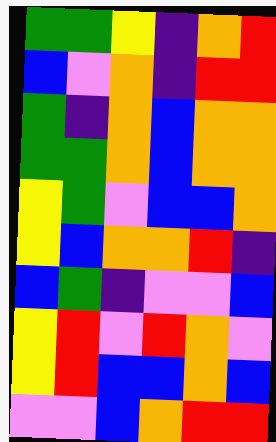[["green", "green", "yellow", "indigo", "orange", "red"], ["blue", "violet", "orange", "indigo", "red", "red"], ["green", "indigo", "orange", "blue", "orange", "orange"], ["green", "green", "orange", "blue", "orange", "orange"], ["yellow", "green", "violet", "blue", "blue", "orange"], ["yellow", "blue", "orange", "orange", "red", "indigo"], ["blue", "green", "indigo", "violet", "violet", "blue"], ["yellow", "red", "violet", "red", "orange", "violet"], ["yellow", "red", "blue", "blue", "orange", "blue"], ["violet", "violet", "blue", "orange", "red", "red"]]